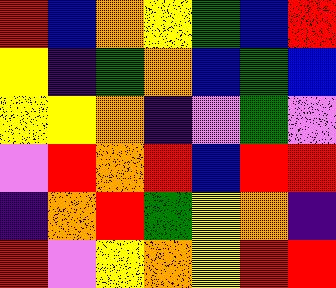[["red", "blue", "orange", "yellow", "green", "blue", "red"], ["yellow", "indigo", "green", "orange", "blue", "green", "blue"], ["yellow", "yellow", "orange", "indigo", "violet", "green", "violet"], ["violet", "red", "orange", "red", "blue", "red", "red"], ["indigo", "orange", "red", "green", "yellow", "orange", "indigo"], ["red", "violet", "yellow", "orange", "yellow", "red", "red"]]